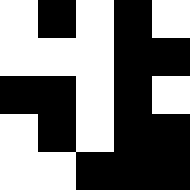[["white", "black", "white", "black", "white"], ["white", "white", "white", "black", "black"], ["black", "black", "white", "black", "white"], ["white", "black", "white", "black", "black"], ["white", "white", "black", "black", "black"]]